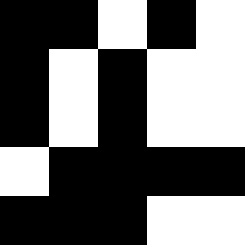[["black", "black", "white", "black", "white"], ["black", "white", "black", "white", "white"], ["black", "white", "black", "white", "white"], ["white", "black", "black", "black", "black"], ["black", "black", "black", "white", "white"]]